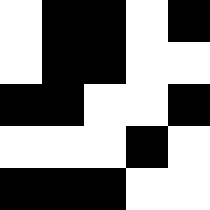[["white", "black", "black", "white", "black"], ["white", "black", "black", "white", "white"], ["black", "black", "white", "white", "black"], ["white", "white", "white", "black", "white"], ["black", "black", "black", "white", "white"]]